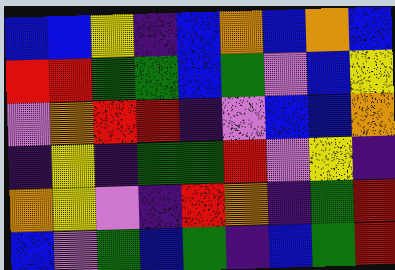[["blue", "blue", "yellow", "indigo", "blue", "orange", "blue", "orange", "blue"], ["red", "red", "green", "green", "blue", "green", "violet", "blue", "yellow"], ["violet", "orange", "red", "red", "indigo", "violet", "blue", "blue", "orange"], ["indigo", "yellow", "indigo", "green", "green", "red", "violet", "yellow", "indigo"], ["orange", "yellow", "violet", "indigo", "red", "orange", "indigo", "green", "red"], ["blue", "violet", "green", "blue", "green", "indigo", "blue", "green", "red"]]